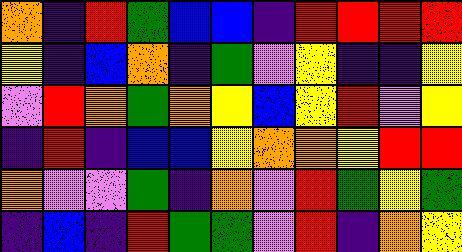[["orange", "indigo", "red", "green", "blue", "blue", "indigo", "red", "red", "red", "red"], ["yellow", "indigo", "blue", "orange", "indigo", "green", "violet", "yellow", "indigo", "indigo", "yellow"], ["violet", "red", "orange", "green", "orange", "yellow", "blue", "yellow", "red", "violet", "yellow"], ["indigo", "red", "indigo", "blue", "blue", "yellow", "orange", "orange", "yellow", "red", "red"], ["orange", "violet", "violet", "green", "indigo", "orange", "violet", "red", "green", "yellow", "green"], ["indigo", "blue", "indigo", "red", "green", "green", "violet", "red", "indigo", "orange", "yellow"]]